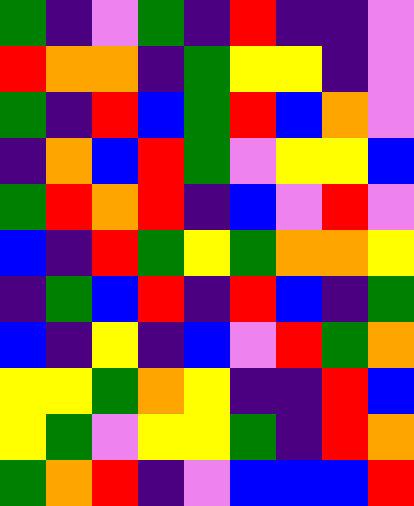[["green", "indigo", "violet", "green", "indigo", "red", "indigo", "indigo", "violet"], ["red", "orange", "orange", "indigo", "green", "yellow", "yellow", "indigo", "violet"], ["green", "indigo", "red", "blue", "green", "red", "blue", "orange", "violet"], ["indigo", "orange", "blue", "red", "green", "violet", "yellow", "yellow", "blue"], ["green", "red", "orange", "red", "indigo", "blue", "violet", "red", "violet"], ["blue", "indigo", "red", "green", "yellow", "green", "orange", "orange", "yellow"], ["indigo", "green", "blue", "red", "indigo", "red", "blue", "indigo", "green"], ["blue", "indigo", "yellow", "indigo", "blue", "violet", "red", "green", "orange"], ["yellow", "yellow", "green", "orange", "yellow", "indigo", "indigo", "red", "blue"], ["yellow", "green", "violet", "yellow", "yellow", "green", "indigo", "red", "orange"], ["green", "orange", "red", "indigo", "violet", "blue", "blue", "blue", "red"]]